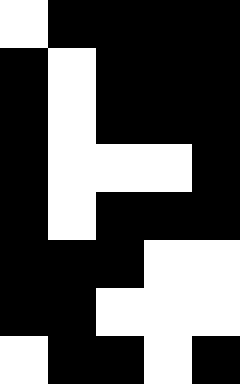[["white", "black", "black", "black", "black"], ["black", "white", "black", "black", "black"], ["black", "white", "black", "black", "black"], ["black", "white", "white", "white", "black"], ["black", "white", "black", "black", "black"], ["black", "black", "black", "white", "white"], ["black", "black", "white", "white", "white"], ["white", "black", "black", "white", "black"]]